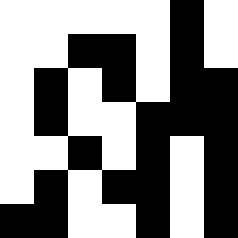[["white", "white", "white", "white", "white", "black", "white"], ["white", "white", "black", "black", "white", "black", "white"], ["white", "black", "white", "black", "white", "black", "black"], ["white", "black", "white", "white", "black", "black", "black"], ["white", "white", "black", "white", "black", "white", "black"], ["white", "black", "white", "black", "black", "white", "black"], ["black", "black", "white", "white", "black", "white", "black"]]